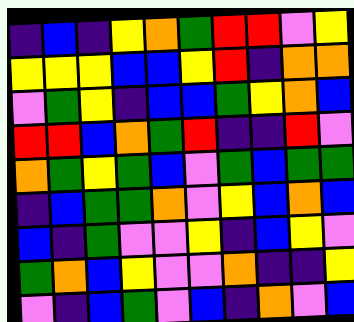[["indigo", "blue", "indigo", "yellow", "orange", "green", "red", "red", "violet", "yellow"], ["yellow", "yellow", "yellow", "blue", "blue", "yellow", "red", "indigo", "orange", "orange"], ["violet", "green", "yellow", "indigo", "blue", "blue", "green", "yellow", "orange", "blue"], ["red", "red", "blue", "orange", "green", "red", "indigo", "indigo", "red", "violet"], ["orange", "green", "yellow", "green", "blue", "violet", "green", "blue", "green", "green"], ["indigo", "blue", "green", "green", "orange", "violet", "yellow", "blue", "orange", "blue"], ["blue", "indigo", "green", "violet", "violet", "yellow", "indigo", "blue", "yellow", "violet"], ["green", "orange", "blue", "yellow", "violet", "violet", "orange", "indigo", "indigo", "yellow"], ["violet", "indigo", "blue", "green", "violet", "blue", "indigo", "orange", "violet", "blue"]]